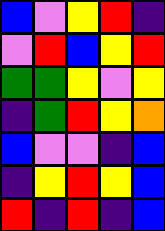[["blue", "violet", "yellow", "red", "indigo"], ["violet", "red", "blue", "yellow", "red"], ["green", "green", "yellow", "violet", "yellow"], ["indigo", "green", "red", "yellow", "orange"], ["blue", "violet", "violet", "indigo", "blue"], ["indigo", "yellow", "red", "yellow", "blue"], ["red", "indigo", "red", "indigo", "blue"]]